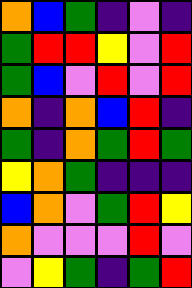[["orange", "blue", "green", "indigo", "violet", "indigo"], ["green", "red", "red", "yellow", "violet", "red"], ["green", "blue", "violet", "red", "violet", "red"], ["orange", "indigo", "orange", "blue", "red", "indigo"], ["green", "indigo", "orange", "green", "red", "green"], ["yellow", "orange", "green", "indigo", "indigo", "indigo"], ["blue", "orange", "violet", "green", "red", "yellow"], ["orange", "violet", "violet", "violet", "red", "violet"], ["violet", "yellow", "green", "indigo", "green", "red"]]